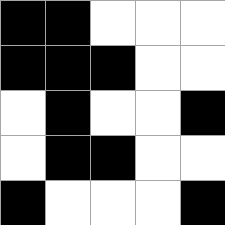[["black", "black", "white", "white", "white"], ["black", "black", "black", "white", "white"], ["white", "black", "white", "white", "black"], ["white", "black", "black", "white", "white"], ["black", "white", "white", "white", "black"]]